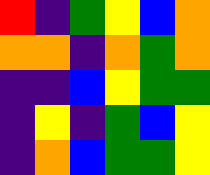[["red", "indigo", "green", "yellow", "blue", "orange"], ["orange", "orange", "indigo", "orange", "green", "orange"], ["indigo", "indigo", "blue", "yellow", "green", "green"], ["indigo", "yellow", "indigo", "green", "blue", "yellow"], ["indigo", "orange", "blue", "green", "green", "yellow"]]